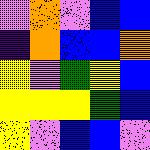[["violet", "orange", "violet", "blue", "blue"], ["indigo", "orange", "blue", "blue", "orange"], ["yellow", "violet", "green", "yellow", "blue"], ["yellow", "yellow", "yellow", "green", "blue"], ["yellow", "violet", "blue", "blue", "violet"]]